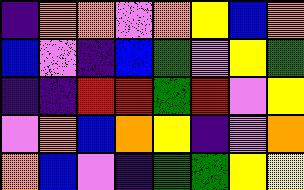[["indigo", "orange", "orange", "violet", "orange", "yellow", "blue", "orange"], ["blue", "violet", "indigo", "blue", "green", "violet", "yellow", "green"], ["indigo", "indigo", "red", "red", "green", "red", "violet", "yellow"], ["violet", "orange", "blue", "orange", "yellow", "indigo", "violet", "orange"], ["orange", "blue", "violet", "indigo", "green", "green", "yellow", "yellow"]]